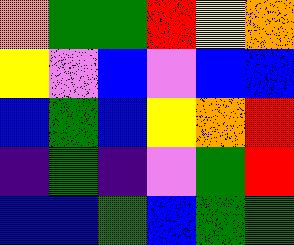[["orange", "green", "green", "red", "yellow", "orange"], ["yellow", "violet", "blue", "violet", "blue", "blue"], ["blue", "green", "blue", "yellow", "orange", "red"], ["indigo", "green", "indigo", "violet", "green", "red"], ["blue", "blue", "green", "blue", "green", "green"]]